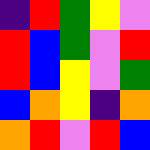[["indigo", "red", "green", "yellow", "violet"], ["red", "blue", "green", "violet", "red"], ["red", "blue", "yellow", "violet", "green"], ["blue", "orange", "yellow", "indigo", "orange"], ["orange", "red", "violet", "red", "blue"]]